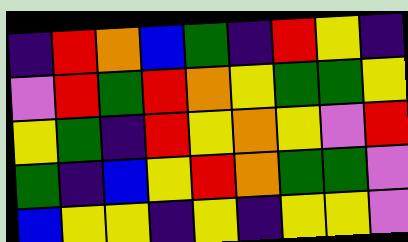[["indigo", "red", "orange", "blue", "green", "indigo", "red", "yellow", "indigo"], ["violet", "red", "green", "red", "orange", "yellow", "green", "green", "yellow"], ["yellow", "green", "indigo", "red", "yellow", "orange", "yellow", "violet", "red"], ["green", "indigo", "blue", "yellow", "red", "orange", "green", "green", "violet"], ["blue", "yellow", "yellow", "indigo", "yellow", "indigo", "yellow", "yellow", "violet"]]